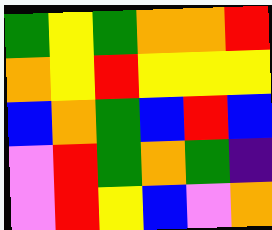[["green", "yellow", "green", "orange", "orange", "red"], ["orange", "yellow", "red", "yellow", "yellow", "yellow"], ["blue", "orange", "green", "blue", "red", "blue"], ["violet", "red", "green", "orange", "green", "indigo"], ["violet", "red", "yellow", "blue", "violet", "orange"]]